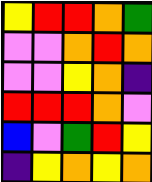[["yellow", "red", "red", "orange", "green"], ["violet", "violet", "orange", "red", "orange"], ["violet", "violet", "yellow", "orange", "indigo"], ["red", "red", "red", "orange", "violet"], ["blue", "violet", "green", "red", "yellow"], ["indigo", "yellow", "orange", "yellow", "orange"]]